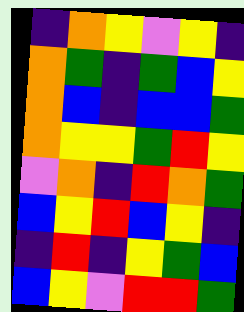[["indigo", "orange", "yellow", "violet", "yellow", "indigo"], ["orange", "green", "indigo", "green", "blue", "yellow"], ["orange", "blue", "indigo", "blue", "blue", "green"], ["orange", "yellow", "yellow", "green", "red", "yellow"], ["violet", "orange", "indigo", "red", "orange", "green"], ["blue", "yellow", "red", "blue", "yellow", "indigo"], ["indigo", "red", "indigo", "yellow", "green", "blue"], ["blue", "yellow", "violet", "red", "red", "green"]]